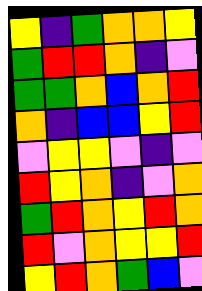[["yellow", "indigo", "green", "orange", "orange", "yellow"], ["green", "red", "red", "orange", "indigo", "violet"], ["green", "green", "orange", "blue", "orange", "red"], ["orange", "indigo", "blue", "blue", "yellow", "red"], ["violet", "yellow", "yellow", "violet", "indigo", "violet"], ["red", "yellow", "orange", "indigo", "violet", "orange"], ["green", "red", "orange", "yellow", "red", "orange"], ["red", "violet", "orange", "yellow", "yellow", "red"], ["yellow", "red", "orange", "green", "blue", "violet"]]